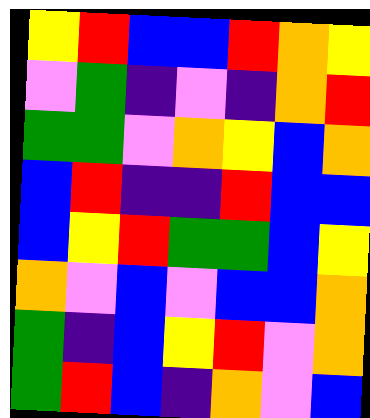[["yellow", "red", "blue", "blue", "red", "orange", "yellow"], ["violet", "green", "indigo", "violet", "indigo", "orange", "red"], ["green", "green", "violet", "orange", "yellow", "blue", "orange"], ["blue", "red", "indigo", "indigo", "red", "blue", "blue"], ["blue", "yellow", "red", "green", "green", "blue", "yellow"], ["orange", "violet", "blue", "violet", "blue", "blue", "orange"], ["green", "indigo", "blue", "yellow", "red", "violet", "orange"], ["green", "red", "blue", "indigo", "orange", "violet", "blue"]]